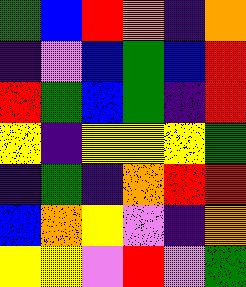[["green", "blue", "red", "orange", "indigo", "orange"], ["indigo", "violet", "blue", "green", "blue", "red"], ["red", "green", "blue", "green", "indigo", "red"], ["yellow", "indigo", "yellow", "yellow", "yellow", "green"], ["indigo", "green", "indigo", "orange", "red", "red"], ["blue", "orange", "yellow", "violet", "indigo", "orange"], ["yellow", "yellow", "violet", "red", "violet", "green"]]